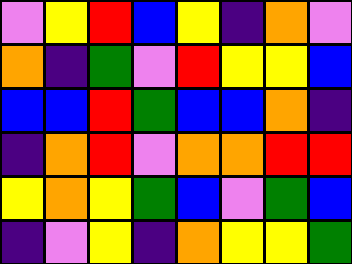[["violet", "yellow", "red", "blue", "yellow", "indigo", "orange", "violet"], ["orange", "indigo", "green", "violet", "red", "yellow", "yellow", "blue"], ["blue", "blue", "red", "green", "blue", "blue", "orange", "indigo"], ["indigo", "orange", "red", "violet", "orange", "orange", "red", "red"], ["yellow", "orange", "yellow", "green", "blue", "violet", "green", "blue"], ["indigo", "violet", "yellow", "indigo", "orange", "yellow", "yellow", "green"]]